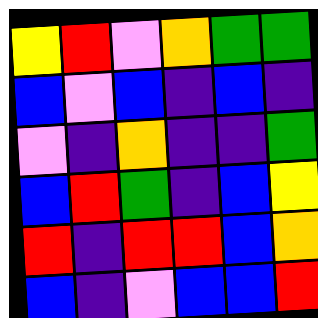[["yellow", "red", "violet", "orange", "green", "green"], ["blue", "violet", "blue", "indigo", "blue", "indigo"], ["violet", "indigo", "orange", "indigo", "indigo", "green"], ["blue", "red", "green", "indigo", "blue", "yellow"], ["red", "indigo", "red", "red", "blue", "orange"], ["blue", "indigo", "violet", "blue", "blue", "red"]]